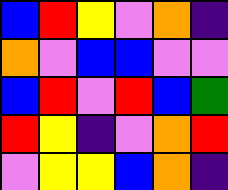[["blue", "red", "yellow", "violet", "orange", "indigo"], ["orange", "violet", "blue", "blue", "violet", "violet"], ["blue", "red", "violet", "red", "blue", "green"], ["red", "yellow", "indigo", "violet", "orange", "red"], ["violet", "yellow", "yellow", "blue", "orange", "indigo"]]